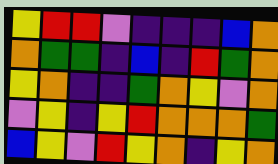[["yellow", "red", "red", "violet", "indigo", "indigo", "indigo", "blue", "orange"], ["orange", "green", "green", "indigo", "blue", "indigo", "red", "green", "orange"], ["yellow", "orange", "indigo", "indigo", "green", "orange", "yellow", "violet", "orange"], ["violet", "yellow", "indigo", "yellow", "red", "orange", "orange", "orange", "green"], ["blue", "yellow", "violet", "red", "yellow", "orange", "indigo", "yellow", "orange"]]